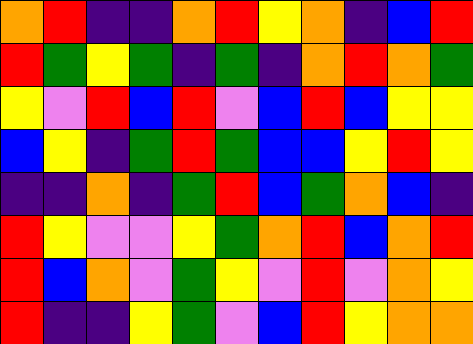[["orange", "red", "indigo", "indigo", "orange", "red", "yellow", "orange", "indigo", "blue", "red"], ["red", "green", "yellow", "green", "indigo", "green", "indigo", "orange", "red", "orange", "green"], ["yellow", "violet", "red", "blue", "red", "violet", "blue", "red", "blue", "yellow", "yellow"], ["blue", "yellow", "indigo", "green", "red", "green", "blue", "blue", "yellow", "red", "yellow"], ["indigo", "indigo", "orange", "indigo", "green", "red", "blue", "green", "orange", "blue", "indigo"], ["red", "yellow", "violet", "violet", "yellow", "green", "orange", "red", "blue", "orange", "red"], ["red", "blue", "orange", "violet", "green", "yellow", "violet", "red", "violet", "orange", "yellow"], ["red", "indigo", "indigo", "yellow", "green", "violet", "blue", "red", "yellow", "orange", "orange"]]